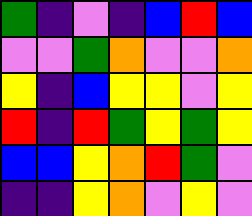[["green", "indigo", "violet", "indigo", "blue", "red", "blue"], ["violet", "violet", "green", "orange", "violet", "violet", "orange"], ["yellow", "indigo", "blue", "yellow", "yellow", "violet", "yellow"], ["red", "indigo", "red", "green", "yellow", "green", "yellow"], ["blue", "blue", "yellow", "orange", "red", "green", "violet"], ["indigo", "indigo", "yellow", "orange", "violet", "yellow", "violet"]]